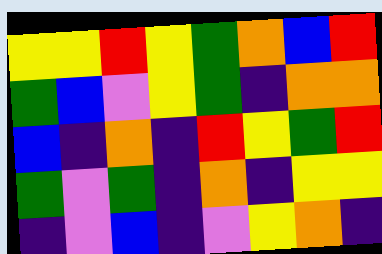[["yellow", "yellow", "red", "yellow", "green", "orange", "blue", "red"], ["green", "blue", "violet", "yellow", "green", "indigo", "orange", "orange"], ["blue", "indigo", "orange", "indigo", "red", "yellow", "green", "red"], ["green", "violet", "green", "indigo", "orange", "indigo", "yellow", "yellow"], ["indigo", "violet", "blue", "indigo", "violet", "yellow", "orange", "indigo"]]